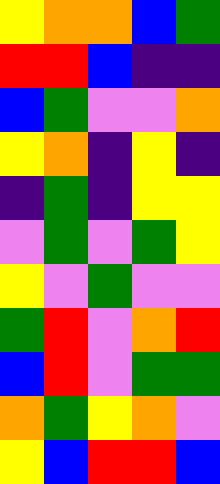[["yellow", "orange", "orange", "blue", "green"], ["red", "red", "blue", "indigo", "indigo"], ["blue", "green", "violet", "violet", "orange"], ["yellow", "orange", "indigo", "yellow", "indigo"], ["indigo", "green", "indigo", "yellow", "yellow"], ["violet", "green", "violet", "green", "yellow"], ["yellow", "violet", "green", "violet", "violet"], ["green", "red", "violet", "orange", "red"], ["blue", "red", "violet", "green", "green"], ["orange", "green", "yellow", "orange", "violet"], ["yellow", "blue", "red", "red", "blue"]]